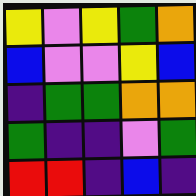[["yellow", "violet", "yellow", "green", "orange"], ["blue", "violet", "violet", "yellow", "blue"], ["indigo", "green", "green", "orange", "orange"], ["green", "indigo", "indigo", "violet", "green"], ["red", "red", "indigo", "blue", "indigo"]]